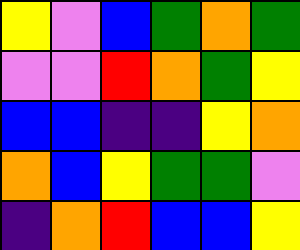[["yellow", "violet", "blue", "green", "orange", "green"], ["violet", "violet", "red", "orange", "green", "yellow"], ["blue", "blue", "indigo", "indigo", "yellow", "orange"], ["orange", "blue", "yellow", "green", "green", "violet"], ["indigo", "orange", "red", "blue", "blue", "yellow"]]